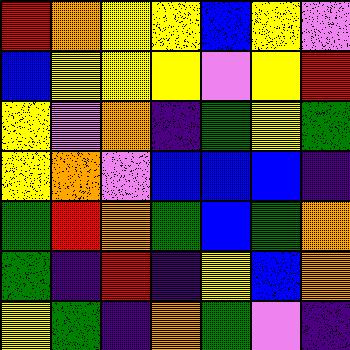[["red", "orange", "yellow", "yellow", "blue", "yellow", "violet"], ["blue", "yellow", "yellow", "yellow", "violet", "yellow", "red"], ["yellow", "violet", "orange", "indigo", "green", "yellow", "green"], ["yellow", "orange", "violet", "blue", "blue", "blue", "indigo"], ["green", "red", "orange", "green", "blue", "green", "orange"], ["green", "indigo", "red", "indigo", "yellow", "blue", "orange"], ["yellow", "green", "indigo", "orange", "green", "violet", "indigo"]]